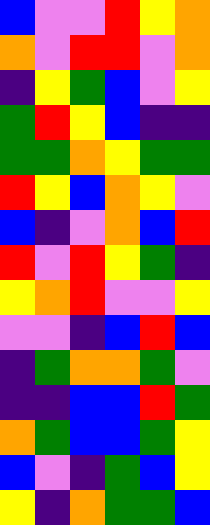[["blue", "violet", "violet", "red", "yellow", "orange"], ["orange", "violet", "red", "red", "violet", "orange"], ["indigo", "yellow", "green", "blue", "violet", "yellow"], ["green", "red", "yellow", "blue", "indigo", "indigo"], ["green", "green", "orange", "yellow", "green", "green"], ["red", "yellow", "blue", "orange", "yellow", "violet"], ["blue", "indigo", "violet", "orange", "blue", "red"], ["red", "violet", "red", "yellow", "green", "indigo"], ["yellow", "orange", "red", "violet", "violet", "yellow"], ["violet", "violet", "indigo", "blue", "red", "blue"], ["indigo", "green", "orange", "orange", "green", "violet"], ["indigo", "indigo", "blue", "blue", "red", "green"], ["orange", "green", "blue", "blue", "green", "yellow"], ["blue", "violet", "indigo", "green", "blue", "yellow"], ["yellow", "indigo", "orange", "green", "green", "blue"]]